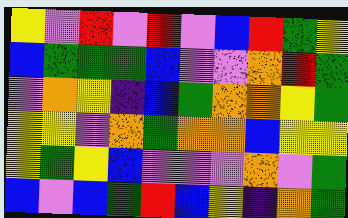[["yellow", "violet", "red", "violet", "red", "violet", "blue", "red", "green", "yellow"], ["blue", "green", "green", "green", "blue", "violet", "violet", "orange", "red", "green"], ["violet", "orange", "yellow", "indigo", "blue", "green", "orange", "orange", "yellow", "green"], ["yellow", "yellow", "violet", "orange", "green", "orange", "orange", "blue", "yellow", "yellow"], ["yellow", "green", "yellow", "blue", "violet", "violet", "violet", "orange", "violet", "green"], ["blue", "violet", "blue", "green", "red", "blue", "yellow", "indigo", "orange", "green"]]